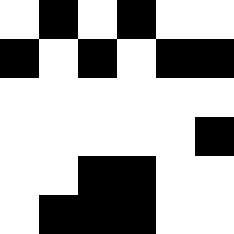[["white", "black", "white", "black", "white", "white"], ["black", "white", "black", "white", "black", "black"], ["white", "white", "white", "white", "white", "white"], ["white", "white", "white", "white", "white", "black"], ["white", "white", "black", "black", "white", "white"], ["white", "black", "black", "black", "white", "white"]]